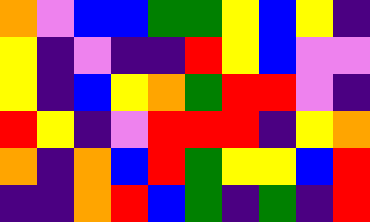[["orange", "violet", "blue", "blue", "green", "green", "yellow", "blue", "yellow", "indigo"], ["yellow", "indigo", "violet", "indigo", "indigo", "red", "yellow", "blue", "violet", "violet"], ["yellow", "indigo", "blue", "yellow", "orange", "green", "red", "red", "violet", "indigo"], ["red", "yellow", "indigo", "violet", "red", "red", "red", "indigo", "yellow", "orange"], ["orange", "indigo", "orange", "blue", "red", "green", "yellow", "yellow", "blue", "red"], ["indigo", "indigo", "orange", "red", "blue", "green", "indigo", "green", "indigo", "red"]]